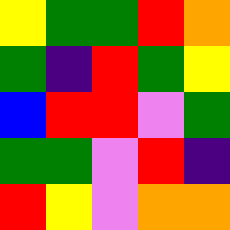[["yellow", "green", "green", "red", "orange"], ["green", "indigo", "red", "green", "yellow"], ["blue", "red", "red", "violet", "green"], ["green", "green", "violet", "red", "indigo"], ["red", "yellow", "violet", "orange", "orange"]]